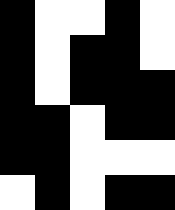[["black", "white", "white", "black", "white"], ["black", "white", "black", "black", "white"], ["black", "white", "black", "black", "black"], ["black", "black", "white", "black", "black"], ["black", "black", "white", "white", "white"], ["white", "black", "white", "black", "black"]]